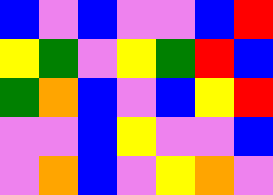[["blue", "violet", "blue", "violet", "violet", "blue", "red"], ["yellow", "green", "violet", "yellow", "green", "red", "blue"], ["green", "orange", "blue", "violet", "blue", "yellow", "red"], ["violet", "violet", "blue", "yellow", "violet", "violet", "blue"], ["violet", "orange", "blue", "violet", "yellow", "orange", "violet"]]